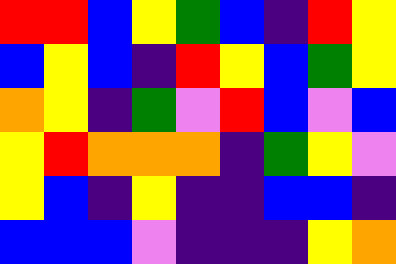[["red", "red", "blue", "yellow", "green", "blue", "indigo", "red", "yellow"], ["blue", "yellow", "blue", "indigo", "red", "yellow", "blue", "green", "yellow"], ["orange", "yellow", "indigo", "green", "violet", "red", "blue", "violet", "blue"], ["yellow", "red", "orange", "orange", "orange", "indigo", "green", "yellow", "violet"], ["yellow", "blue", "indigo", "yellow", "indigo", "indigo", "blue", "blue", "indigo"], ["blue", "blue", "blue", "violet", "indigo", "indigo", "indigo", "yellow", "orange"]]